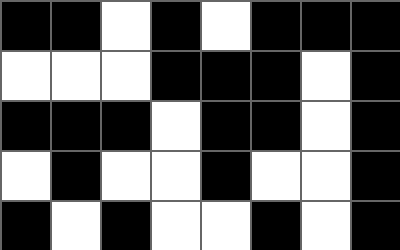[["black", "black", "white", "black", "white", "black", "black", "black"], ["white", "white", "white", "black", "black", "black", "white", "black"], ["black", "black", "black", "white", "black", "black", "white", "black"], ["white", "black", "white", "white", "black", "white", "white", "black"], ["black", "white", "black", "white", "white", "black", "white", "black"]]